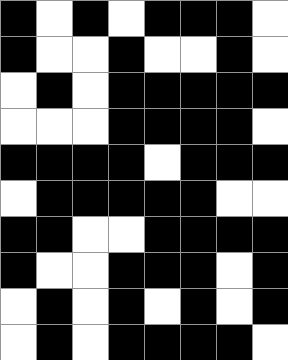[["black", "white", "black", "white", "black", "black", "black", "white"], ["black", "white", "white", "black", "white", "white", "black", "white"], ["white", "black", "white", "black", "black", "black", "black", "black"], ["white", "white", "white", "black", "black", "black", "black", "white"], ["black", "black", "black", "black", "white", "black", "black", "black"], ["white", "black", "black", "black", "black", "black", "white", "white"], ["black", "black", "white", "white", "black", "black", "black", "black"], ["black", "white", "white", "black", "black", "black", "white", "black"], ["white", "black", "white", "black", "white", "black", "white", "black"], ["white", "black", "white", "black", "black", "black", "black", "white"]]